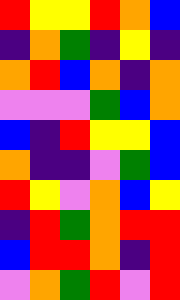[["red", "yellow", "yellow", "red", "orange", "blue"], ["indigo", "orange", "green", "indigo", "yellow", "indigo"], ["orange", "red", "blue", "orange", "indigo", "orange"], ["violet", "violet", "violet", "green", "blue", "orange"], ["blue", "indigo", "red", "yellow", "yellow", "blue"], ["orange", "indigo", "indigo", "violet", "green", "blue"], ["red", "yellow", "violet", "orange", "blue", "yellow"], ["indigo", "red", "green", "orange", "red", "red"], ["blue", "red", "red", "orange", "indigo", "red"], ["violet", "orange", "green", "red", "violet", "red"]]